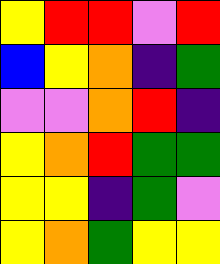[["yellow", "red", "red", "violet", "red"], ["blue", "yellow", "orange", "indigo", "green"], ["violet", "violet", "orange", "red", "indigo"], ["yellow", "orange", "red", "green", "green"], ["yellow", "yellow", "indigo", "green", "violet"], ["yellow", "orange", "green", "yellow", "yellow"]]